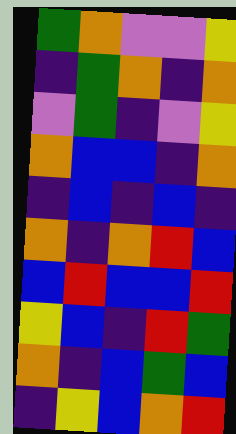[["green", "orange", "violet", "violet", "yellow"], ["indigo", "green", "orange", "indigo", "orange"], ["violet", "green", "indigo", "violet", "yellow"], ["orange", "blue", "blue", "indigo", "orange"], ["indigo", "blue", "indigo", "blue", "indigo"], ["orange", "indigo", "orange", "red", "blue"], ["blue", "red", "blue", "blue", "red"], ["yellow", "blue", "indigo", "red", "green"], ["orange", "indigo", "blue", "green", "blue"], ["indigo", "yellow", "blue", "orange", "red"]]